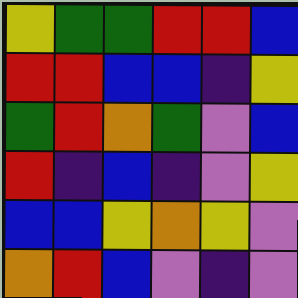[["yellow", "green", "green", "red", "red", "blue"], ["red", "red", "blue", "blue", "indigo", "yellow"], ["green", "red", "orange", "green", "violet", "blue"], ["red", "indigo", "blue", "indigo", "violet", "yellow"], ["blue", "blue", "yellow", "orange", "yellow", "violet"], ["orange", "red", "blue", "violet", "indigo", "violet"]]